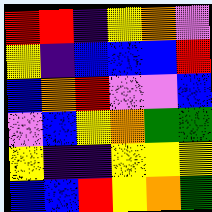[["red", "red", "indigo", "yellow", "orange", "violet"], ["yellow", "indigo", "blue", "blue", "blue", "red"], ["blue", "orange", "red", "violet", "violet", "blue"], ["violet", "blue", "yellow", "orange", "green", "green"], ["yellow", "indigo", "indigo", "yellow", "yellow", "yellow"], ["blue", "blue", "red", "yellow", "orange", "green"]]